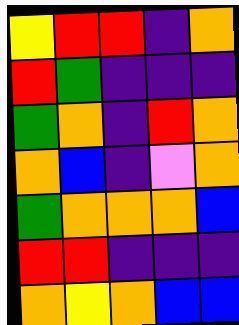[["yellow", "red", "red", "indigo", "orange"], ["red", "green", "indigo", "indigo", "indigo"], ["green", "orange", "indigo", "red", "orange"], ["orange", "blue", "indigo", "violet", "orange"], ["green", "orange", "orange", "orange", "blue"], ["red", "red", "indigo", "indigo", "indigo"], ["orange", "yellow", "orange", "blue", "blue"]]